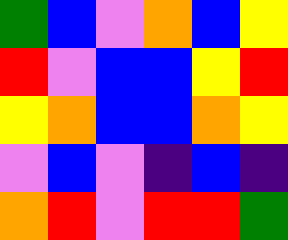[["green", "blue", "violet", "orange", "blue", "yellow"], ["red", "violet", "blue", "blue", "yellow", "red"], ["yellow", "orange", "blue", "blue", "orange", "yellow"], ["violet", "blue", "violet", "indigo", "blue", "indigo"], ["orange", "red", "violet", "red", "red", "green"]]